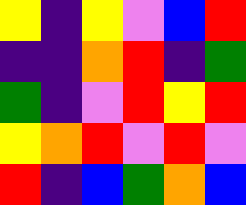[["yellow", "indigo", "yellow", "violet", "blue", "red"], ["indigo", "indigo", "orange", "red", "indigo", "green"], ["green", "indigo", "violet", "red", "yellow", "red"], ["yellow", "orange", "red", "violet", "red", "violet"], ["red", "indigo", "blue", "green", "orange", "blue"]]